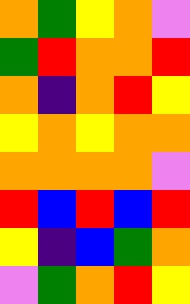[["orange", "green", "yellow", "orange", "violet"], ["green", "red", "orange", "orange", "red"], ["orange", "indigo", "orange", "red", "yellow"], ["yellow", "orange", "yellow", "orange", "orange"], ["orange", "orange", "orange", "orange", "violet"], ["red", "blue", "red", "blue", "red"], ["yellow", "indigo", "blue", "green", "orange"], ["violet", "green", "orange", "red", "yellow"]]